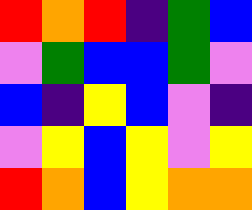[["red", "orange", "red", "indigo", "green", "blue"], ["violet", "green", "blue", "blue", "green", "violet"], ["blue", "indigo", "yellow", "blue", "violet", "indigo"], ["violet", "yellow", "blue", "yellow", "violet", "yellow"], ["red", "orange", "blue", "yellow", "orange", "orange"]]